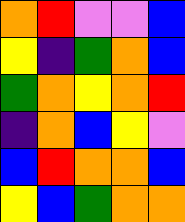[["orange", "red", "violet", "violet", "blue"], ["yellow", "indigo", "green", "orange", "blue"], ["green", "orange", "yellow", "orange", "red"], ["indigo", "orange", "blue", "yellow", "violet"], ["blue", "red", "orange", "orange", "blue"], ["yellow", "blue", "green", "orange", "orange"]]